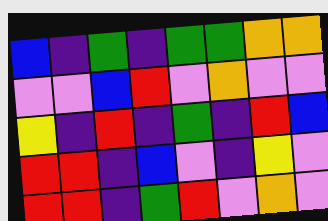[["blue", "indigo", "green", "indigo", "green", "green", "orange", "orange"], ["violet", "violet", "blue", "red", "violet", "orange", "violet", "violet"], ["yellow", "indigo", "red", "indigo", "green", "indigo", "red", "blue"], ["red", "red", "indigo", "blue", "violet", "indigo", "yellow", "violet"], ["red", "red", "indigo", "green", "red", "violet", "orange", "violet"]]